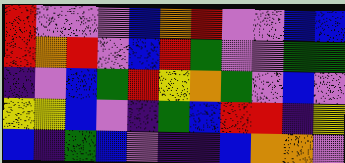[["red", "violet", "violet", "violet", "blue", "orange", "red", "violet", "violet", "blue", "blue"], ["red", "orange", "red", "violet", "blue", "red", "green", "violet", "violet", "green", "green"], ["indigo", "violet", "blue", "green", "red", "yellow", "orange", "green", "violet", "blue", "violet"], ["yellow", "yellow", "blue", "violet", "indigo", "green", "blue", "red", "red", "indigo", "yellow"], ["blue", "indigo", "green", "blue", "violet", "indigo", "indigo", "blue", "orange", "orange", "violet"]]